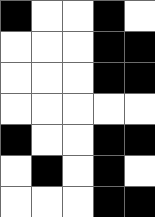[["black", "white", "white", "black", "white"], ["white", "white", "white", "black", "black"], ["white", "white", "white", "black", "black"], ["white", "white", "white", "white", "white"], ["black", "white", "white", "black", "black"], ["white", "black", "white", "black", "white"], ["white", "white", "white", "black", "black"]]